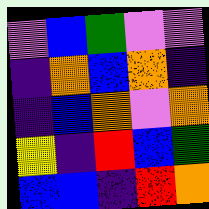[["violet", "blue", "green", "violet", "violet"], ["indigo", "orange", "blue", "orange", "indigo"], ["indigo", "blue", "orange", "violet", "orange"], ["yellow", "indigo", "red", "blue", "green"], ["blue", "blue", "indigo", "red", "orange"]]